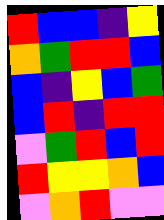[["red", "blue", "blue", "indigo", "yellow"], ["orange", "green", "red", "red", "blue"], ["blue", "indigo", "yellow", "blue", "green"], ["blue", "red", "indigo", "red", "red"], ["violet", "green", "red", "blue", "red"], ["red", "yellow", "yellow", "orange", "blue"], ["violet", "orange", "red", "violet", "violet"]]